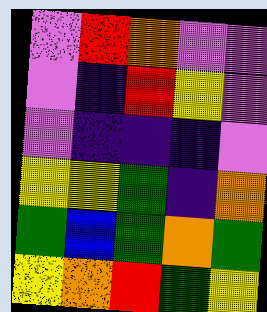[["violet", "red", "orange", "violet", "violet"], ["violet", "indigo", "red", "yellow", "violet"], ["violet", "indigo", "indigo", "indigo", "violet"], ["yellow", "yellow", "green", "indigo", "orange"], ["green", "blue", "green", "orange", "green"], ["yellow", "orange", "red", "green", "yellow"]]